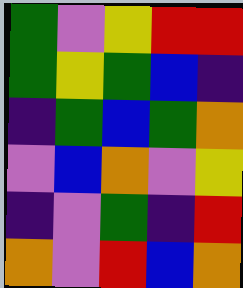[["green", "violet", "yellow", "red", "red"], ["green", "yellow", "green", "blue", "indigo"], ["indigo", "green", "blue", "green", "orange"], ["violet", "blue", "orange", "violet", "yellow"], ["indigo", "violet", "green", "indigo", "red"], ["orange", "violet", "red", "blue", "orange"]]